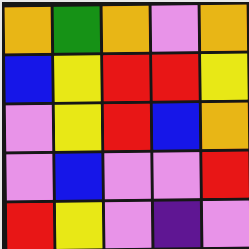[["orange", "green", "orange", "violet", "orange"], ["blue", "yellow", "red", "red", "yellow"], ["violet", "yellow", "red", "blue", "orange"], ["violet", "blue", "violet", "violet", "red"], ["red", "yellow", "violet", "indigo", "violet"]]